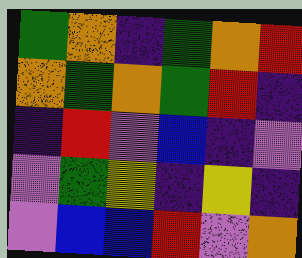[["green", "orange", "indigo", "green", "orange", "red"], ["orange", "green", "orange", "green", "red", "indigo"], ["indigo", "red", "violet", "blue", "indigo", "violet"], ["violet", "green", "yellow", "indigo", "yellow", "indigo"], ["violet", "blue", "blue", "red", "violet", "orange"]]